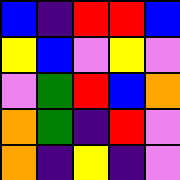[["blue", "indigo", "red", "red", "blue"], ["yellow", "blue", "violet", "yellow", "violet"], ["violet", "green", "red", "blue", "orange"], ["orange", "green", "indigo", "red", "violet"], ["orange", "indigo", "yellow", "indigo", "violet"]]